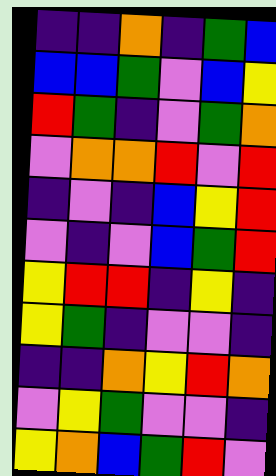[["indigo", "indigo", "orange", "indigo", "green", "blue"], ["blue", "blue", "green", "violet", "blue", "yellow"], ["red", "green", "indigo", "violet", "green", "orange"], ["violet", "orange", "orange", "red", "violet", "red"], ["indigo", "violet", "indigo", "blue", "yellow", "red"], ["violet", "indigo", "violet", "blue", "green", "red"], ["yellow", "red", "red", "indigo", "yellow", "indigo"], ["yellow", "green", "indigo", "violet", "violet", "indigo"], ["indigo", "indigo", "orange", "yellow", "red", "orange"], ["violet", "yellow", "green", "violet", "violet", "indigo"], ["yellow", "orange", "blue", "green", "red", "violet"]]